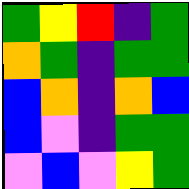[["green", "yellow", "red", "indigo", "green"], ["orange", "green", "indigo", "green", "green"], ["blue", "orange", "indigo", "orange", "blue"], ["blue", "violet", "indigo", "green", "green"], ["violet", "blue", "violet", "yellow", "green"]]